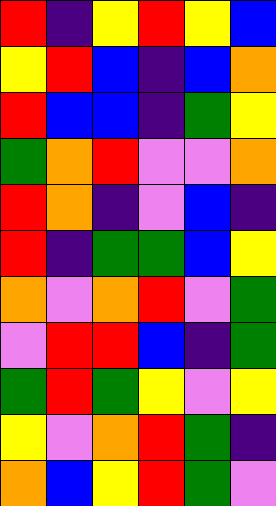[["red", "indigo", "yellow", "red", "yellow", "blue"], ["yellow", "red", "blue", "indigo", "blue", "orange"], ["red", "blue", "blue", "indigo", "green", "yellow"], ["green", "orange", "red", "violet", "violet", "orange"], ["red", "orange", "indigo", "violet", "blue", "indigo"], ["red", "indigo", "green", "green", "blue", "yellow"], ["orange", "violet", "orange", "red", "violet", "green"], ["violet", "red", "red", "blue", "indigo", "green"], ["green", "red", "green", "yellow", "violet", "yellow"], ["yellow", "violet", "orange", "red", "green", "indigo"], ["orange", "blue", "yellow", "red", "green", "violet"]]